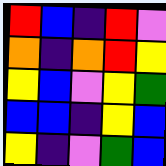[["red", "blue", "indigo", "red", "violet"], ["orange", "indigo", "orange", "red", "yellow"], ["yellow", "blue", "violet", "yellow", "green"], ["blue", "blue", "indigo", "yellow", "blue"], ["yellow", "indigo", "violet", "green", "blue"]]